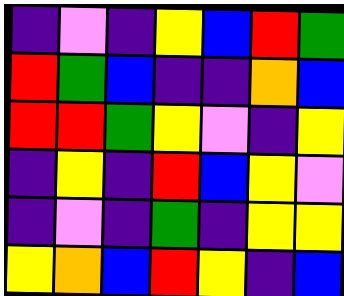[["indigo", "violet", "indigo", "yellow", "blue", "red", "green"], ["red", "green", "blue", "indigo", "indigo", "orange", "blue"], ["red", "red", "green", "yellow", "violet", "indigo", "yellow"], ["indigo", "yellow", "indigo", "red", "blue", "yellow", "violet"], ["indigo", "violet", "indigo", "green", "indigo", "yellow", "yellow"], ["yellow", "orange", "blue", "red", "yellow", "indigo", "blue"]]